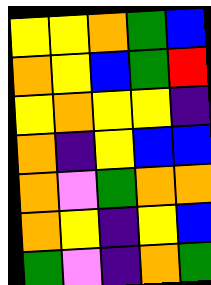[["yellow", "yellow", "orange", "green", "blue"], ["orange", "yellow", "blue", "green", "red"], ["yellow", "orange", "yellow", "yellow", "indigo"], ["orange", "indigo", "yellow", "blue", "blue"], ["orange", "violet", "green", "orange", "orange"], ["orange", "yellow", "indigo", "yellow", "blue"], ["green", "violet", "indigo", "orange", "green"]]